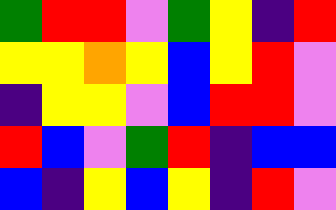[["green", "red", "red", "violet", "green", "yellow", "indigo", "red"], ["yellow", "yellow", "orange", "yellow", "blue", "yellow", "red", "violet"], ["indigo", "yellow", "yellow", "violet", "blue", "red", "red", "violet"], ["red", "blue", "violet", "green", "red", "indigo", "blue", "blue"], ["blue", "indigo", "yellow", "blue", "yellow", "indigo", "red", "violet"]]